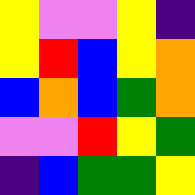[["yellow", "violet", "violet", "yellow", "indigo"], ["yellow", "red", "blue", "yellow", "orange"], ["blue", "orange", "blue", "green", "orange"], ["violet", "violet", "red", "yellow", "green"], ["indigo", "blue", "green", "green", "yellow"]]